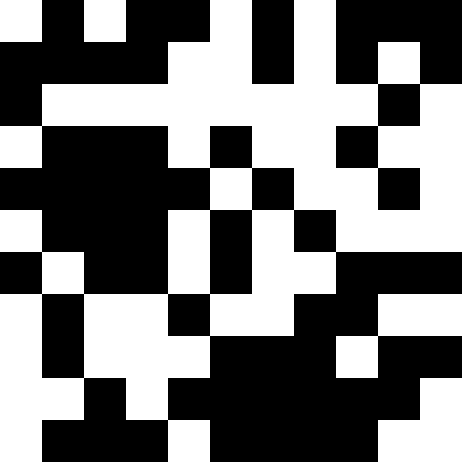[["white", "black", "white", "black", "black", "white", "black", "white", "black", "black", "black"], ["black", "black", "black", "black", "white", "white", "black", "white", "black", "white", "black"], ["black", "white", "white", "white", "white", "white", "white", "white", "white", "black", "white"], ["white", "black", "black", "black", "white", "black", "white", "white", "black", "white", "white"], ["black", "black", "black", "black", "black", "white", "black", "white", "white", "black", "white"], ["white", "black", "black", "black", "white", "black", "white", "black", "white", "white", "white"], ["black", "white", "black", "black", "white", "black", "white", "white", "black", "black", "black"], ["white", "black", "white", "white", "black", "white", "white", "black", "black", "white", "white"], ["white", "black", "white", "white", "white", "black", "black", "black", "white", "black", "black"], ["white", "white", "black", "white", "black", "black", "black", "black", "black", "black", "white"], ["white", "black", "black", "black", "white", "black", "black", "black", "black", "white", "white"]]